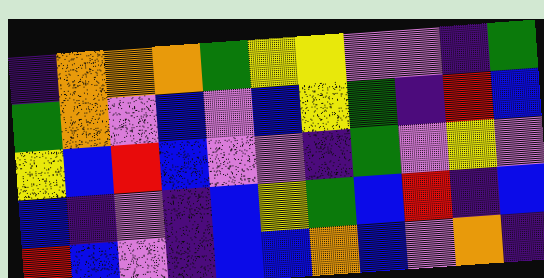[["indigo", "orange", "orange", "orange", "green", "yellow", "yellow", "violet", "violet", "indigo", "green"], ["green", "orange", "violet", "blue", "violet", "blue", "yellow", "green", "indigo", "red", "blue"], ["yellow", "blue", "red", "blue", "violet", "violet", "indigo", "green", "violet", "yellow", "violet"], ["blue", "indigo", "violet", "indigo", "blue", "yellow", "green", "blue", "red", "indigo", "blue"], ["red", "blue", "violet", "indigo", "blue", "blue", "orange", "blue", "violet", "orange", "indigo"]]